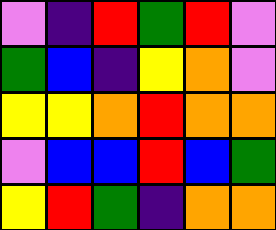[["violet", "indigo", "red", "green", "red", "violet"], ["green", "blue", "indigo", "yellow", "orange", "violet"], ["yellow", "yellow", "orange", "red", "orange", "orange"], ["violet", "blue", "blue", "red", "blue", "green"], ["yellow", "red", "green", "indigo", "orange", "orange"]]